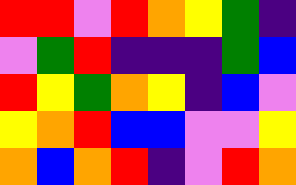[["red", "red", "violet", "red", "orange", "yellow", "green", "indigo"], ["violet", "green", "red", "indigo", "indigo", "indigo", "green", "blue"], ["red", "yellow", "green", "orange", "yellow", "indigo", "blue", "violet"], ["yellow", "orange", "red", "blue", "blue", "violet", "violet", "yellow"], ["orange", "blue", "orange", "red", "indigo", "violet", "red", "orange"]]